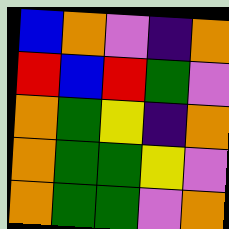[["blue", "orange", "violet", "indigo", "orange"], ["red", "blue", "red", "green", "violet"], ["orange", "green", "yellow", "indigo", "orange"], ["orange", "green", "green", "yellow", "violet"], ["orange", "green", "green", "violet", "orange"]]